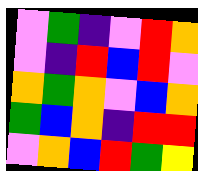[["violet", "green", "indigo", "violet", "red", "orange"], ["violet", "indigo", "red", "blue", "red", "violet"], ["orange", "green", "orange", "violet", "blue", "orange"], ["green", "blue", "orange", "indigo", "red", "red"], ["violet", "orange", "blue", "red", "green", "yellow"]]